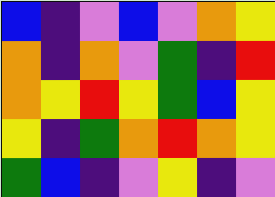[["blue", "indigo", "violet", "blue", "violet", "orange", "yellow"], ["orange", "indigo", "orange", "violet", "green", "indigo", "red"], ["orange", "yellow", "red", "yellow", "green", "blue", "yellow"], ["yellow", "indigo", "green", "orange", "red", "orange", "yellow"], ["green", "blue", "indigo", "violet", "yellow", "indigo", "violet"]]